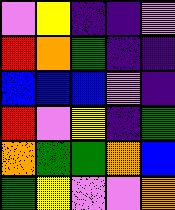[["violet", "yellow", "indigo", "indigo", "violet"], ["red", "orange", "green", "indigo", "indigo"], ["blue", "blue", "blue", "violet", "indigo"], ["red", "violet", "yellow", "indigo", "green"], ["orange", "green", "green", "orange", "blue"], ["green", "yellow", "violet", "violet", "orange"]]